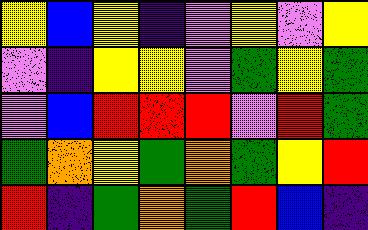[["yellow", "blue", "yellow", "indigo", "violet", "yellow", "violet", "yellow"], ["violet", "indigo", "yellow", "yellow", "violet", "green", "yellow", "green"], ["violet", "blue", "red", "red", "red", "violet", "red", "green"], ["green", "orange", "yellow", "green", "orange", "green", "yellow", "red"], ["red", "indigo", "green", "orange", "green", "red", "blue", "indigo"]]